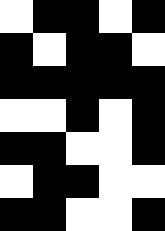[["white", "black", "black", "white", "black"], ["black", "white", "black", "black", "white"], ["black", "black", "black", "black", "black"], ["white", "white", "black", "white", "black"], ["black", "black", "white", "white", "black"], ["white", "black", "black", "white", "white"], ["black", "black", "white", "white", "black"]]